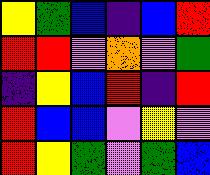[["yellow", "green", "blue", "indigo", "blue", "red"], ["red", "red", "violet", "orange", "violet", "green"], ["indigo", "yellow", "blue", "red", "indigo", "red"], ["red", "blue", "blue", "violet", "yellow", "violet"], ["red", "yellow", "green", "violet", "green", "blue"]]